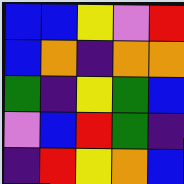[["blue", "blue", "yellow", "violet", "red"], ["blue", "orange", "indigo", "orange", "orange"], ["green", "indigo", "yellow", "green", "blue"], ["violet", "blue", "red", "green", "indigo"], ["indigo", "red", "yellow", "orange", "blue"]]